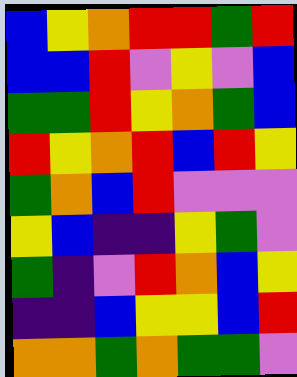[["blue", "yellow", "orange", "red", "red", "green", "red"], ["blue", "blue", "red", "violet", "yellow", "violet", "blue"], ["green", "green", "red", "yellow", "orange", "green", "blue"], ["red", "yellow", "orange", "red", "blue", "red", "yellow"], ["green", "orange", "blue", "red", "violet", "violet", "violet"], ["yellow", "blue", "indigo", "indigo", "yellow", "green", "violet"], ["green", "indigo", "violet", "red", "orange", "blue", "yellow"], ["indigo", "indigo", "blue", "yellow", "yellow", "blue", "red"], ["orange", "orange", "green", "orange", "green", "green", "violet"]]